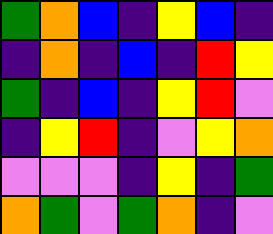[["green", "orange", "blue", "indigo", "yellow", "blue", "indigo"], ["indigo", "orange", "indigo", "blue", "indigo", "red", "yellow"], ["green", "indigo", "blue", "indigo", "yellow", "red", "violet"], ["indigo", "yellow", "red", "indigo", "violet", "yellow", "orange"], ["violet", "violet", "violet", "indigo", "yellow", "indigo", "green"], ["orange", "green", "violet", "green", "orange", "indigo", "violet"]]